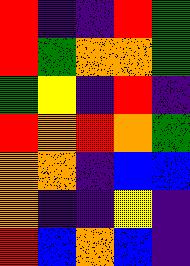[["red", "indigo", "indigo", "red", "green"], ["red", "green", "orange", "orange", "green"], ["green", "yellow", "indigo", "red", "indigo"], ["red", "orange", "red", "orange", "green"], ["orange", "orange", "indigo", "blue", "blue"], ["orange", "indigo", "indigo", "yellow", "indigo"], ["red", "blue", "orange", "blue", "indigo"]]